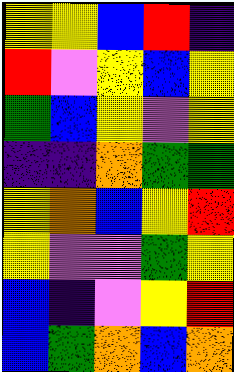[["yellow", "yellow", "blue", "red", "indigo"], ["red", "violet", "yellow", "blue", "yellow"], ["green", "blue", "yellow", "violet", "yellow"], ["indigo", "indigo", "orange", "green", "green"], ["yellow", "orange", "blue", "yellow", "red"], ["yellow", "violet", "violet", "green", "yellow"], ["blue", "indigo", "violet", "yellow", "red"], ["blue", "green", "orange", "blue", "orange"]]